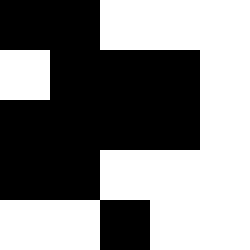[["black", "black", "white", "white", "white"], ["white", "black", "black", "black", "white"], ["black", "black", "black", "black", "white"], ["black", "black", "white", "white", "white"], ["white", "white", "black", "white", "white"]]